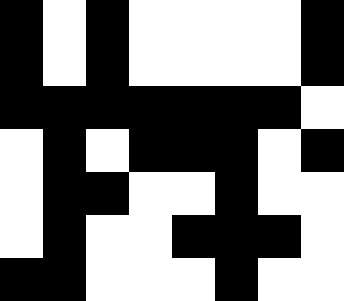[["black", "white", "black", "white", "white", "white", "white", "black"], ["black", "white", "black", "white", "white", "white", "white", "black"], ["black", "black", "black", "black", "black", "black", "black", "white"], ["white", "black", "white", "black", "black", "black", "white", "black"], ["white", "black", "black", "white", "white", "black", "white", "white"], ["white", "black", "white", "white", "black", "black", "black", "white"], ["black", "black", "white", "white", "white", "black", "white", "white"]]